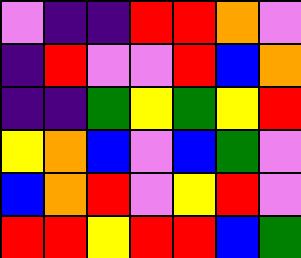[["violet", "indigo", "indigo", "red", "red", "orange", "violet"], ["indigo", "red", "violet", "violet", "red", "blue", "orange"], ["indigo", "indigo", "green", "yellow", "green", "yellow", "red"], ["yellow", "orange", "blue", "violet", "blue", "green", "violet"], ["blue", "orange", "red", "violet", "yellow", "red", "violet"], ["red", "red", "yellow", "red", "red", "blue", "green"]]